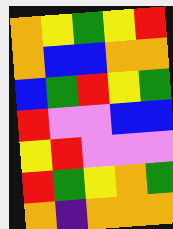[["orange", "yellow", "green", "yellow", "red"], ["orange", "blue", "blue", "orange", "orange"], ["blue", "green", "red", "yellow", "green"], ["red", "violet", "violet", "blue", "blue"], ["yellow", "red", "violet", "violet", "violet"], ["red", "green", "yellow", "orange", "green"], ["orange", "indigo", "orange", "orange", "orange"]]